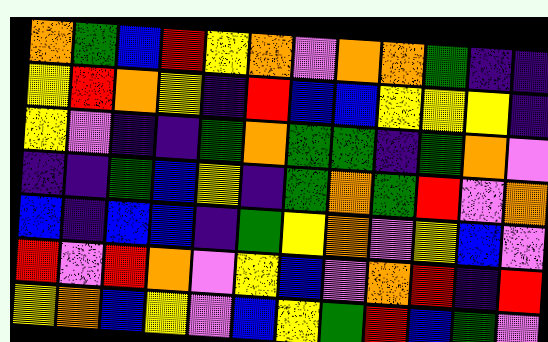[["orange", "green", "blue", "red", "yellow", "orange", "violet", "orange", "orange", "green", "indigo", "indigo"], ["yellow", "red", "orange", "yellow", "indigo", "red", "blue", "blue", "yellow", "yellow", "yellow", "indigo"], ["yellow", "violet", "indigo", "indigo", "green", "orange", "green", "green", "indigo", "green", "orange", "violet"], ["indigo", "indigo", "green", "blue", "yellow", "indigo", "green", "orange", "green", "red", "violet", "orange"], ["blue", "indigo", "blue", "blue", "indigo", "green", "yellow", "orange", "violet", "yellow", "blue", "violet"], ["red", "violet", "red", "orange", "violet", "yellow", "blue", "violet", "orange", "red", "indigo", "red"], ["yellow", "orange", "blue", "yellow", "violet", "blue", "yellow", "green", "red", "blue", "green", "violet"]]